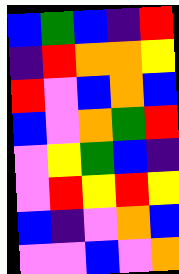[["blue", "green", "blue", "indigo", "red"], ["indigo", "red", "orange", "orange", "yellow"], ["red", "violet", "blue", "orange", "blue"], ["blue", "violet", "orange", "green", "red"], ["violet", "yellow", "green", "blue", "indigo"], ["violet", "red", "yellow", "red", "yellow"], ["blue", "indigo", "violet", "orange", "blue"], ["violet", "violet", "blue", "violet", "orange"]]